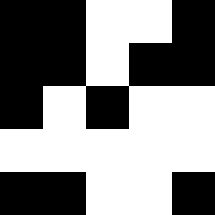[["black", "black", "white", "white", "black"], ["black", "black", "white", "black", "black"], ["black", "white", "black", "white", "white"], ["white", "white", "white", "white", "white"], ["black", "black", "white", "white", "black"]]